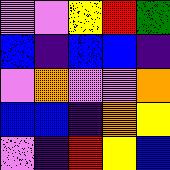[["violet", "violet", "yellow", "red", "green"], ["blue", "indigo", "blue", "blue", "indigo"], ["violet", "orange", "violet", "violet", "orange"], ["blue", "blue", "indigo", "orange", "yellow"], ["violet", "indigo", "red", "yellow", "blue"]]